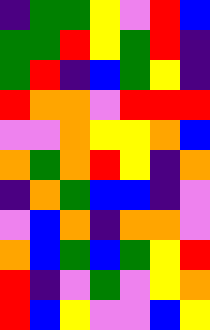[["indigo", "green", "green", "yellow", "violet", "red", "blue"], ["green", "green", "red", "yellow", "green", "red", "indigo"], ["green", "red", "indigo", "blue", "green", "yellow", "indigo"], ["red", "orange", "orange", "violet", "red", "red", "red"], ["violet", "violet", "orange", "yellow", "yellow", "orange", "blue"], ["orange", "green", "orange", "red", "yellow", "indigo", "orange"], ["indigo", "orange", "green", "blue", "blue", "indigo", "violet"], ["violet", "blue", "orange", "indigo", "orange", "orange", "violet"], ["orange", "blue", "green", "blue", "green", "yellow", "red"], ["red", "indigo", "violet", "green", "violet", "yellow", "orange"], ["red", "blue", "yellow", "violet", "violet", "blue", "yellow"]]